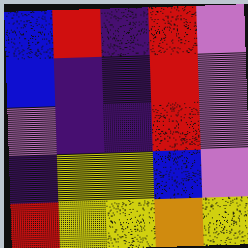[["blue", "red", "indigo", "red", "violet"], ["blue", "indigo", "indigo", "red", "violet"], ["violet", "indigo", "indigo", "red", "violet"], ["indigo", "yellow", "yellow", "blue", "violet"], ["red", "yellow", "yellow", "orange", "yellow"]]